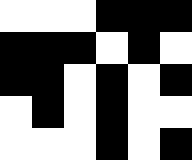[["white", "white", "white", "black", "black", "black"], ["black", "black", "black", "white", "black", "white"], ["black", "black", "white", "black", "white", "black"], ["white", "black", "white", "black", "white", "white"], ["white", "white", "white", "black", "white", "black"]]